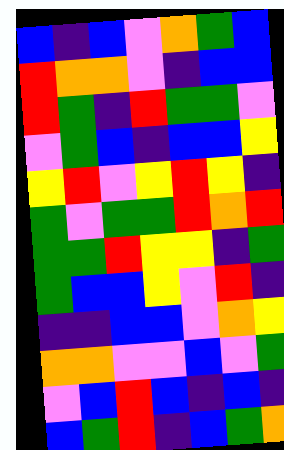[["blue", "indigo", "blue", "violet", "orange", "green", "blue"], ["red", "orange", "orange", "violet", "indigo", "blue", "blue"], ["red", "green", "indigo", "red", "green", "green", "violet"], ["violet", "green", "blue", "indigo", "blue", "blue", "yellow"], ["yellow", "red", "violet", "yellow", "red", "yellow", "indigo"], ["green", "violet", "green", "green", "red", "orange", "red"], ["green", "green", "red", "yellow", "yellow", "indigo", "green"], ["green", "blue", "blue", "yellow", "violet", "red", "indigo"], ["indigo", "indigo", "blue", "blue", "violet", "orange", "yellow"], ["orange", "orange", "violet", "violet", "blue", "violet", "green"], ["violet", "blue", "red", "blue", "indigo", "blue", "indigo"], ["blue", "green", "red", "indigo", "blue", "green", "orange"]]